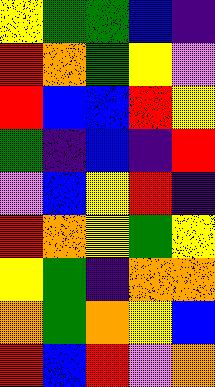[["yellow", "green", "green", "blue", "indigo"], ["red", "orange", "green", "yellow", "violet"], ["red", "blue", "blue", "red", "yellow"], ["green", "indigo", "blue", "indigo", "red"], ["violet", "blue", "yellow", "red", "indigo"], ["red", "orange", "yellow", "green", "yellow"], ["yellow", "green", "indigo", "orange", "orange"], ["orange", "green", "orange", "yellow", "blue"], ["red", "blue", "red", "violet", "orange"]]